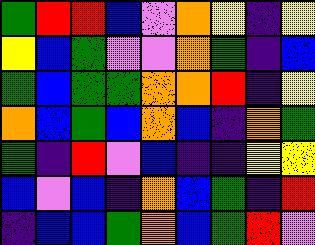[["green", "red", "red", "blue", "violet", "orange", "yellow", "indigo", "yellow"], ["yellow", "blue", "green", "violet", "violet", "orange", "green", "indigo", "blue"], ["green", "blue", "green", "green", "orange", "orange", "red", "indigo", "yellow"], ["orange", "blue", "green", "blue", "orange", "blue", "indigo", "orange", "green"], ["green", "indigo", "red", "violet", "blue", "indigo", "indigo", "yellow", "yellow"], ["blue", "violet", "blue", "indigo", "orange", "blue", "green", "indigo", "red"], ["indigo", "blue", "blue", "green", "orange", "blue", "green", "red", "violet"]]